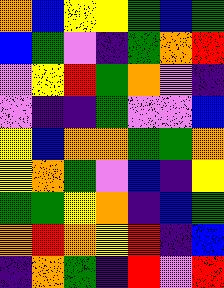[["orange", "blue", "yellow", "yellow", "green", "blue", "green"], ["blue", "green", "violet", "indigo", "green", "orange", "red"], ["violet", "yellow", "red", "green", "orange", "violet", "indigo"], ["violet", "indigo", "indigo", "green", "violet", "violet", "blue"], ["yellow", "blue", "orange", "orange", "green", "green", "orange"], ["yellow", "orange", "green", "violet", "blue", "indigo", "yellow"], ["green", "green", "yellow", "orange", "indigo", "blue", "green"], ["orange", "red", "orange", "yellow", "red", "indigo", "blue"], ["indigo", "orange", "green", "indigo", "red", "violet", "red"]]